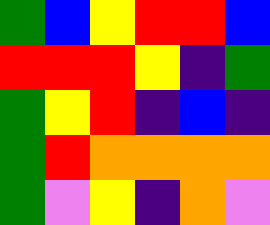[["green", "blue", "yellow", "red", "red", "blue"], ["red", "red", "red", "yellow", "indigo", "green"], ["green", "yellow", "red", "indigo", "blue", "indigo"], ["green", "red", "orange", "orange", "orange", "orange"], ["green", "violet", "yellow", "indigo", "orange", "violet"]]